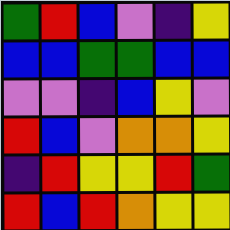[["green", "red", "blue", "violet", "indigo", "yellow"], ["blue", "blue", "green", "green", "blue", "blue"], ["violet", "violet", "indigo", "blue", "yellow", "violet"], ["red", "blue", "violet", "orange", "orange", "yellow"], ["indigo", "red", "yellow", "yellow", "red", "green"], ["red", "blue", "red", "orange", "yellow", "yellow"]]